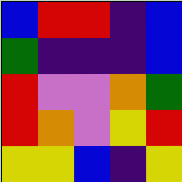[["blue", "red", "red", "indigo", "blue"], ["green", "indigo", "indigo", "indigo", "blue"], ["red", "violet", "violet", "orange", "green"], ["red", "orange", "violet", "yellow", "red"], ["yellow", "yellow", "blue", "indigo", "yellow"]]